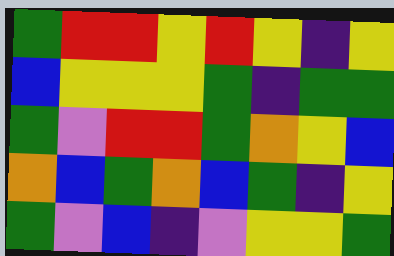[["green", "red", "red", "yellow", "red", "yellow", "indigo", "yellow"], ["blue", "yellow", "yellow", "yellow", "green", "indigo", "green", "green"], ["green", "violet", "red", "red", "green", "orange", "yellow", "blue"], ["orange", "blue", "green", "orange", "blue", "green", "indigo", "yellow"], ["green", "violet", "blue", "indigo", "violet", "yellow", "yellow", "green"]]